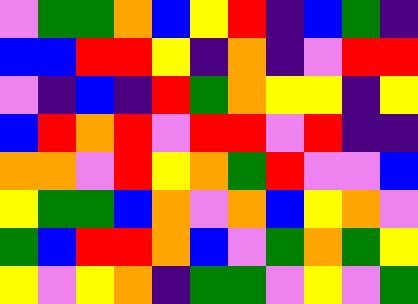[["violet", "green", "green", "orange", "blue", "yellow", "red", "indigo", "blue", "green", "indigo"], ["blue", "blue", "red", "red", "yellow", "indigo", "orange", "indigo", "violet", "red", "red"], ["violet", "indigo", "blue", "indigo", "red", "green", "orange", "yellow", "yellow", "indigo", "yellow"], ["blue", "red", "orange", "red", "violet", "red", "red", "violet", "red", "indigo", "indigo"], ["orange", "orange", "violet", "red", "yellow", "orange", "green", "red", "violet", "violet", "blue"], ["yellow", "green", "green", "blue", "orange", "violet", "orange", "blue", "yellow", "orange", "violet"], ["green", "blue", "red", "red", "orange", "blue", "violet", "green", "orange", "green", "yellow"], ["yellow", "violet", "yellow", "orange", "indigo", "green", "green", "violet", "yellow", "violet", "green"]]